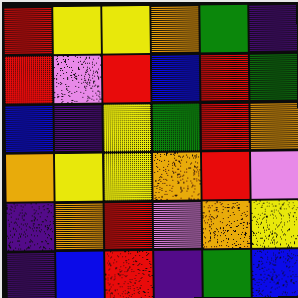[["red", "yellow", "yellow", "orange", "green", "indigo"], ["red", "violet", "red", "blue", "red", "green"], ["blue", "indigo", "yellow", "green", "red", "orange"], ["orange", "yellow", "yellow", "orange", "red", "violet"], ["indigo", "orange", "red", "violet", "orange", "yellow"], ["indigo", "blue", "red", "indigo", "green", "blue"]]